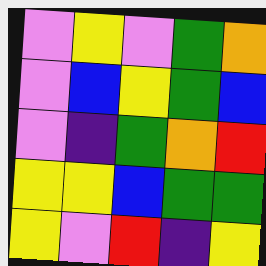[["violet", "yellow", "violet", "green", "orange"], ["violet", "blue", "yellow", "green", "blue"], ["violet", "indigo", "green", "orange", "red"], ["yellow", "yellow", "blue", "green", "green"], ["yellow", "violet", "red", "indigo", "yellow"]]